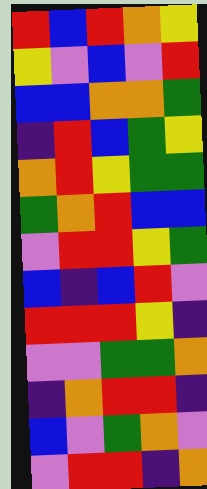[["red", "blue", "red", "orange", "yellow"], ["yellow", "violet", "blue", "violet", "red"], ["blue", "blue", "orange", "orange", "green"], ["indigo", "red", "blue", "green", "yellow"], ["orange", "red", "yellow", "green", "green"], ["green", "orange", "red", "blue", "blue"], ["violet", "red", "red", "yellow", "green"], ["blue", "indigo", "blue", "red", "violet"], ["red", "red", "red", "yellow", "indigo"], ["violet", "violet", "green", "green", "orange"], ["indigo", "orange", "red", "red", "indigo"], ["blue", "violet", "green", "orange", "violet"], ["violet", "red", "red", "indigo", "orange"]]